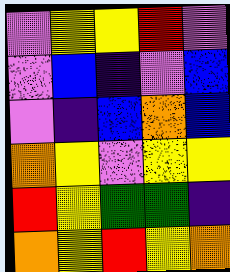[["violet", "yellow", "yellow", "red", "violet"], ["violet", "blue", "indigo", "violet", "blue"], ["violet", "indigo", "blue", "orange", "blue"], ["orange", "yellow", "violet", "yellow", "yellow"], ["red", "yellow", "green", "green", "indigo"], ["orange", "yellow", "red", "yellow", "orange"]]